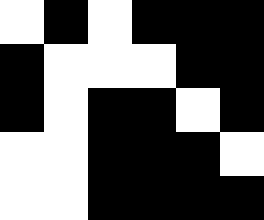[["white", "black", "white", "black", "black", "black"], ["black", "white", "white", "white", "black", "black"], ["black", "white", "black", "black", "white", "black"], ["white", "white", "black", "black", "black", "white"], ["white", "white", "black", "black", "black", "black"]]